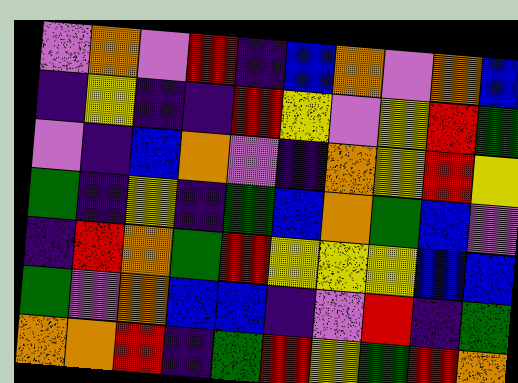[["violet", "orange", "violet", "red", "indigo", "blue", "orange", "violet", "orange", "blue"], ["indigo", "yellow", "indigo", "indigo", "red", "yellow", "violet", "yellow", "red", "green"], ["violet", "indigo", "blue", "orange", "violet", "indigo", "orange", "yellow", "red", "yellow"], ["green", "indigo", "yellow", "indigo", "green", "blue", "orange", "green", "blue", "violet"], ["indigo", "red", "orange", "green", "red", "yellow", "yellow", "yellow", "blue", "blue"], ["green", "violet", "orange", "blue", "blue", "indigo", "violet", "red", "indigo", "green"], ["orange", "orange", "red", "indigo", "green", "red", "yellow", "green", "red", "orange"]]